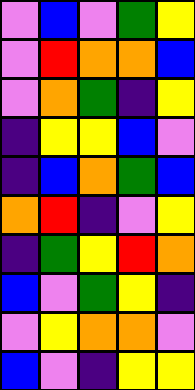[["violet", "blue", "violet", "green", "yellow"], ["violet", "red", "orange", "orange", "blue"], ["violet", "orange", "green", "indigo", "yellow"], ["indigo", "yellow", "yellow", "blue", "violet"], ["indigo", "blue", "orange", "green", "blue"], ["orange", "red", "indigo", "violet", "yellow"], ["indigo", "green", "yellow", "red", "orange"], ["blue", "violet", "green", "yellow", "indigo"], ["violet", "yellow", "orange", "orange", "violet"], ["blue", "violet", "indigo", "yellow", "yellow"]]